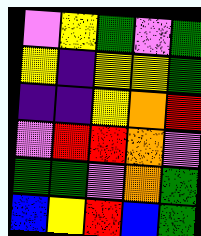[["violet", "yellow", "green", "violet", "green"], ["yellow", "indigo", "yellow", "yellow", "green"], ["indigo", "indigo", "yellow", "orange", "red"], ["violet", "red", "red", "orange", "violet"], ["green", "green", "violet", "orange", "green"], ["blue", "yellow", "red", "blue", "green"]]